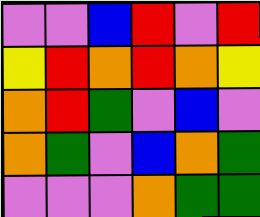[["violet", "violet", "blue", "red", "violet", "red"], ["yellow", "red", "orange", "red", "orange", "yellow"], ["orange", "red", "green", "violet", "blue", "violet"], ["orange", "green", "violet", "blue", "orange", "green"], ["violet", "violet", "violet", "orange", "green", "green"]]